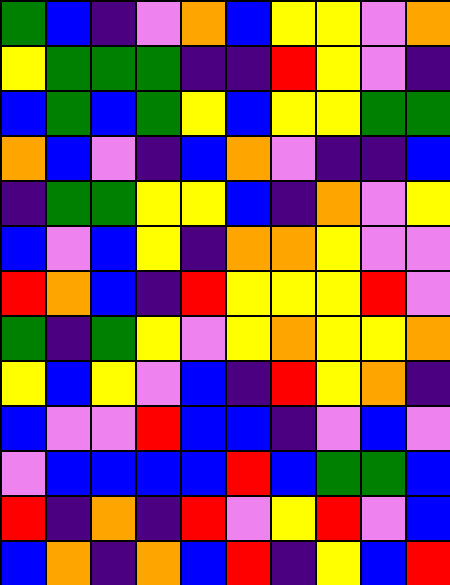[["green", "blue", "indigo", "violet", "orange", "blue", "yellow", "yellow", "violet", "orange"], ["yellow", "green", "green", "green", "indigo", "indigo", "red", "yellow", "violet", "indigo"], ["blue", "green", "blue", "green", "yellow", "blue", "yellow", "yellow", "green", "green"], ["orange", "blue", "violet", "indigo", "blue", "orange", "violet", "indigo", "indigo", "blue"], ["indigo", "green", "green", "yellow", "yellow", "blue", "indigo", "orange", "violet", "yellow"], ["blue", "violet", "blue", "yellow", "indigo", "orange", "orange", "yellow", "violet", "violet"], ["red", "orange", "blue", "indigo", "red", "yellow", "yellow", "yellow", "red", "violet"], ["green", "indigo", "green", "yellow", "violet", "yellow", "orange", "yellow", "yellow", "orange"], ["yellow", "blue", "yellow", "violet", "blue", "indigo", "red", "yellow", "orange", "indigo"], ["blue", "violet", "violet", "red", "blue", "blue", "indigo", "violet", "blue", "violet"], ["violet", "blue", "blue", "blue", "blue", "red", "blue", "green", "green", "blue"], ["red", "indigo", "orange", "indigo", "red", "violet", "yellow", "red", "violet", "blue"], ["blue", "orange", "indigo", "orange", "blue", "red", "indigo", "yellow", "blue", "red"]]